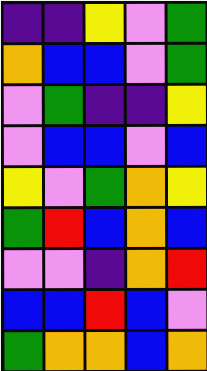[["indigo", "indigo", "yellow", "violet", "green"], ["orange", "blue", "blue", "violet", "green"], ["violet", "green", "indigo", "indigo", "yellow"], ["violet", "blue", "blue", "violet", "blue"], ["yellow", "violet", "green", "orange", "yellow"], ["green", "red", "blue", "orange", "blue"], ["violet", "violet", "indigo", "orange", "red"], ["blue", "blue", "red", "blue", "violet"], ["green", "orange", "orange", "blue", "orange"]]